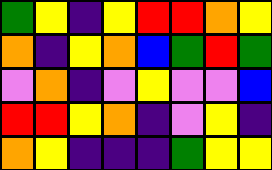[["green", "yellow", "indigo", "yellow", "red", "red", "orange", "yellow"], ["orange", "indigo", "yellow", "orange", "blue", "green", "red", "green"], ["violet", "orange", "indigo", "violet", "yellow", "violet", "violet", "blue"], ["red", "red", "yellow", "orange", "indigo", "violet", "yellow", "indigo"], ["orange", "yellow", "indigo", "indigo", "indigo", "green", "yellow", "yellow"]]